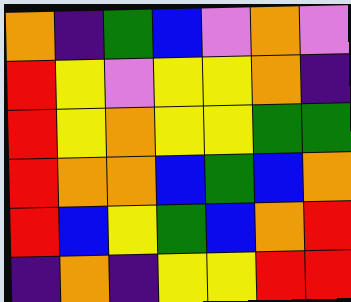[["orange", "indigo", "green", "blue", "violet", "orange", "violet"], ["red", "yellow", "violet", "yellow", "yellow", "orange", "indigo"], ["red", "yellow", "orange", "yellow", "yellow", "green", "green"], ["red", "orange", "orange", "blue", "green", "blue", "orange"], ["red", "blue", "yellow", "green", "blue", "orange", "red"], ["indigo", "orange", "indigo", "yellow", "yellow", "red", "red"]]